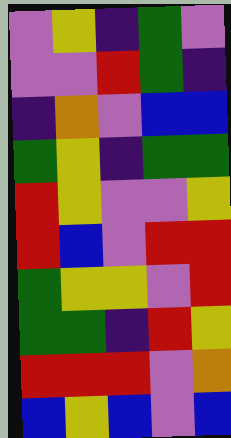[["violet", "yellow", "indigo", "green", "violet"], ["violet", "violet", "red", "green", "indigo"], ["indigo", "orange", "violet", "blue", "blue"], ["green", "yellow", "indigo", "green", "green"], ["red", "yellow", "violet", "violet", "yellow"], ["red", "blue", "violet", "red", "red"], ["green", "yellow", "yellow", "violet", "red"], ["green", "green", "indigo", "red", "yellow"], ["red", "red", "red", "violet", "orange"], ["blue", "yellow", "blue", "violet", "blue"]]